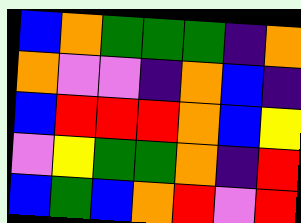[["blue", "orange", "green", "green", "green", "indigo", "orange"], ["orange", "violet", "violet", "indigo", "orange", "blue", "indigo"], ["blue", "red", "red", "red", "orange", "blue", "yellow"], ["violet", "yellow", "green", "green", "orange", "indigo", "red"], ["blue", "green", "blue", "orange", "red", "violet", "red"]]